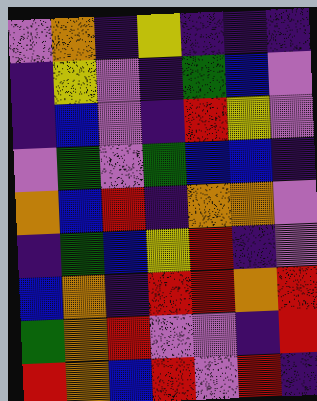[["violet", "orange", "indigo", "yellow", "indigo", "indigo", "indigo"], ["indigo", "yellow", "violet", "indigo", "green", "blue", "violet"], ["indigo", "blue", "violet", "indigo", "red", "yellow", "violet"], ["violet", "green", "violet", "green", "blue", "blue", "indigo"], ["orange", "blue", "red", "indigo", "orange", "orange", "violet"], ["indigo", "green", "blue", "yellow", "red", "indigo", "violet"], ["blue", "orange", "indigo", "red", "red", "orange", "red"], ["green", "orange", "red", "violet", "violet", "indigo", "red"], ["red", "orange", "blue", "red", "violet", "red", "indigo"]]